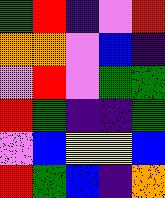[["green", "red", "indigo", "violet", "red"], ["orange", "orange", "violet", "blue", "indigo"], ["violet", "red", "violet", "green", "green"], ["red", "green", "indigo", "indigo", "green"], ["violet", "blue", "yellow", "yellow", "blue"], ["red", "green", "blue", "indigo", "orange"]]